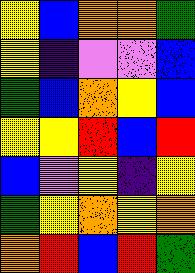[["yellow", "blue", "orange", "orange", "green"], ["yellow", "indigo", "violet", "violet", "blue"], ["green", "blue", "orange", "yellow", "blue"], ["yellow", "yellow", "red", "blue", "red"], ["blue", "violet", "yellow", "indigo", "yellow"], ["green", "yellow", "orange", "yellow", "orange"], ["orange", "red", "blue", "red", "green"]]